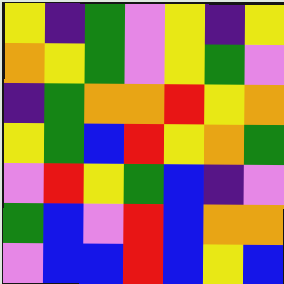[["yellow", "indigo", "green", "violet", "yellow", "indigo", "yellow"], ["orange", "yellow", "green", "violet", "yellow", "green", "violet"], ["indigo", "green", "orange", "orange", "red", "yellow", "orange"], ["yellow", "green", "blue", "red", "yellow", "orange", "green"], ["violet", "red", "yellow", "green", "blue", "indigo", "violet"], ["green", "blue", "violet", "red", "blue", "orange", "orange"], ["violet", "blue", "blue", "red", "blue", "yellow", "blue"]]